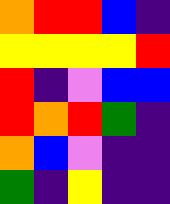[["orange", "red", "red", "blue", "indigo"], ["yellow", "yellow", "yellow", "yellow", "red"], ["red", "indigo", "violet", "blue", "blue"], ["red", "orange", "red", "green", "indigo"], ["orange", "blue", "violet", "indigo", "indigo"], ["green", "indigo", "yellow", "indigo", "indigo"]]